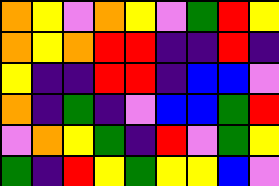[["orange", "yellow", "violet", "orange", "yellow", "violet", "green", "red", "yellow"], ["orange", "yellow", "orange", "red", "red", "indigo", "indigo", "red", "indigo"], ["yellow", "indigo", "indigo", "red", "red", "indigo", "blue", "blue", "violet"], ["orange", "indigo", "green", "indigo", "violet", "blue", "blue", "green", "red"], ["violet", "orange", "yellow", "green", "indigo", "red", "violet", "green", "yellow"], ["green", "indigo", "red", "yellow", "green", "yellow", "yellow", "blue", "violet"]]